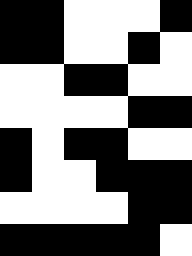[["black", "black", "white", "white", "white", "black"], ["black", "black", "white", "white", "black", "white"], ["white", "white", "black", "black", "white", "white"], ["white", "white", "white", "white", "black", "black"], ["black", "white", "black", "black", "white", "white"], ["black", "white", "white", "black", "black", "black"], ["white", "white", "white", "white", "black", "black"], ["black", "black", "black", "black", "black", "white"]]